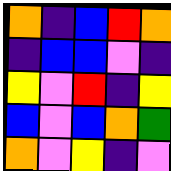[["orange", "indigo", "blue", "red", "orange"], ["indigo", "blue", "blue", "violet", "indigo"], ["yellow", "violet", "red", "indigo", "yellow"], ["blue", "violet", "blue", "orange", "green"], ["orange", "violet", "yellow", "indigo", "violet"]]